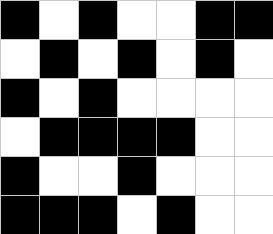[["black", "white", "black", "white", "white", "black", "black"], ["white", "black", "white", "black", "white", "black", "white"], ["black", "white", "black", "white", "white", "white", "white"], ["white", "black", "black", "black", "black", "white", "white"], ["black", "white", "white", "black", "white", "white", "white"], ["black", "black", "black", "white", "black", "white", "white"]]